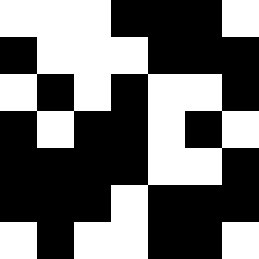[["white", "white", "white", "black", "black", "black", "white"], ["black", "white", "white", "white", "black", "black", "black"], ["white", "black", "white", "black", "white", "white", "black"], ["black", "white", "black", "black", "white", "black", "white"], ["black", "black", "black", "black", "white", "white", "black"], ["black", "black", "black", "white", "black", "black", "black"], ["white", "black", "white", "white", "black", "black", "white"]]